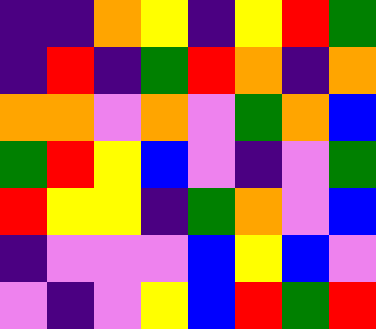[["indigo", "indigo", "orange", "yellow", "indigo", "yellow", "red", "green"], ["indigo", "red", "indigo", "green", "red", "orange", "indigo", "orange"], ["orange", "orange", "violet", "orange", "violet", "green", "orange", "blue"], ["green", "red", "yellow", "blue", "violet", "indigo", "violet", "green"], ["red", "yellow", "yellow", "indigo", "green", "orange", "violet", "blue"], ["indigo", "violet", "violet", "violet", "blue", "yellow", "blue", "violet"], ["violet", "indigo", "violet", "yellow", "blue", "red", "green", "red"]]